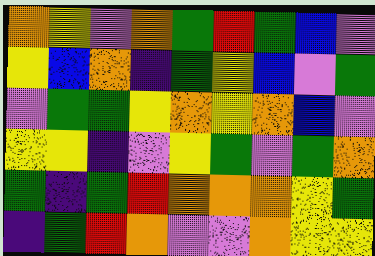[["orange", "yellow", "violet", "orange", "green", "red", "green", "blue", "violet"], ["yellow", "blue", "orange", "indigo", "green", "yellow", "blue", "violet", "green"], ["violet", "green", "green", "yellow", "orange", "yellow", "orange", "blue", "violet"], ["yellow", "yellow", "indigo", "violet", "yellow", "green", "violet", "green", "orange"], ["green", "indigo", "green", "red", "orange", "orange", "orange", "yellow", "green"], ["indigo", "green", "red", "orange", "violet", "violet", "orange", "yellow", "yellow"]]